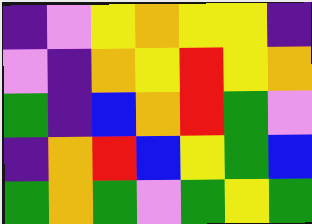[["indigo", "violet", "yellow", "orange", "yellow", "yellow", "indigo"], ["violet", "indigo", "orange", "yellow", "red", "yellow", "orange"], ["green", "indigo", "blue", "orange", "red", "green", "violet"], ["indigo", "orange", "red", "blue", "yellow", "green", "blue"], ["green", "orange", "green", "violet", "green", "yellow", "green"]]